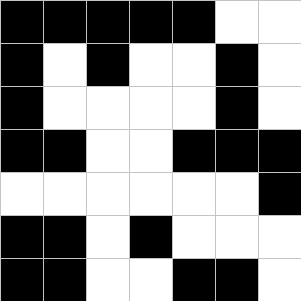[["black", "black", "black", "black", "black", "white", "white"], ["black", "white", "black", "white", "white", "black", "white"], ["black", "white", "white", "white", "white", "black", "white"], ["black", "black", "white", "white", "black", "black", "black"], ["white", "white", "white", "white", "white", "white", "black"], ["black", "black", "white", "black", "white", "white", "white"], ["black", "black", "white", "white", "black", "black", "white"]]